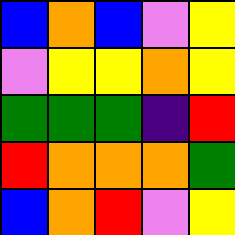[["blue", "orange", "blue", "violet", "yellow"], ["violet", "yellow", "yellow", "orange", "yellow"], ["green", "green", "green", "indigo", "red"], ["red", "orange", "orange", "orange", "green"], ["blue", "orange", "red", "violet", "yellow"]]